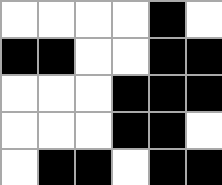[["white", "white", "white", "white", "black", "white"], ["black", "black", "white", "white", "black", "black"], ["white", "white", "white", "black", "black", "black"], ["white", "white", "white", "black", "black", "white"], ["white", "black", "black", "white", "black", "black"]]